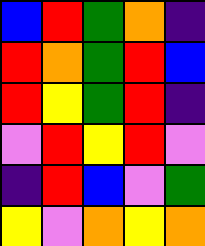[["blue", "red", "green", "orange", "indigo"], ["red", "orange", "green", "red", "blue"], ["red", "yellow", "green", "red", "indigo"], ["violet", "red", "yellow", "red", "violet"], ["indigo", "red", "blue", "violet", "green"], ["yellow", "violet", "orange", "yellow", "orange"]]